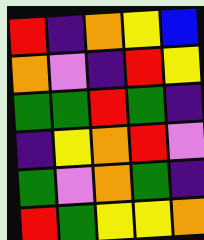[["red", "indigo", "orange", "yellow", "blue"], ["orange", "violet", "indigo", "red", "yellow"], ["green", "green", "red", "green", "indigo"], ["indigo", "yellow", "orange", "red", "violet"], ["green", "violet", "orange", "green", "indigo"], ["red", "green", "yellow", "yellow", "orange"]]